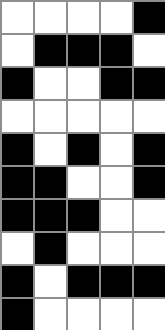[["white", "white", "white", "white", "black"], ["white", "black", "black", "black", "white"], ["black", "white", "white", "black", "black"], ["white", "white", "white", "white", "white"], ["black", "white", "black", "white", "black"], ["black", "black", "white", "white", "black"], ["black", "black", "black", "white", "white"], ["white", "black", "white", "white", "white"], ["black", "white", "black", "black", "black"], ["black", "white", "white", "white", "white"]]